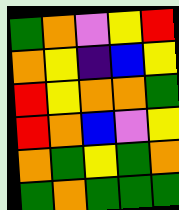[["green", "orange", "violet", "yellow", "red"], ["orange", "yellow", "indigo", "blue", "yellow"], ["red", "yellow", "orange", "orange", "green"], ["red", "orange", "blue", "violet", "yellow"], ["orange", "green", "yellow", "green", "orange"], ["green", "orange", "green", "green", "green"]]